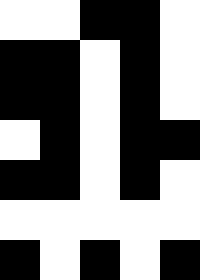[["white", "white", "black", "black", "white"], ["black", "black", "white", "black", "white"], ["black", "black", "white", "black", "white"], ["white", "black", "white", "black", "black"], ["black", "black", "white", "black", "white"], ["white", "white", "white", "white", "white"], ["black", "white", "black", "white", "black"]]